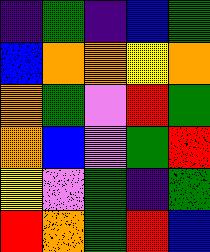[["indigo", "green", "indigo", "blue", "green"], ["blue", "orange", "orange", "yellow", "orange"], ["orange", "green", "violet", "red", "green"], ["orange", "blue", "violet", "green", "red"], ["yellow", "violet", "green", "indigo", "green"], ["red", "orange", "green", "red", "blue"]]